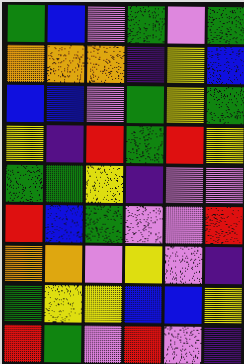[["green", "blue", "violet", "green", "violet", "green"], ["orange", "orange", "orange", "indigo", "yellow", "blue"], ["blue", "blue", "violet", "green", "yellow", "green"], ["yellow", "indigo", "red", "green", "red", "yellow"], ["green", "green", "yellow", "indigo", "violet", "violet"], ["red", "blue", "green", "violet", "violet", "red"], ["orange", "orange", "violet", "yellow", "violet", "indigo"], ["green", "yellow", "yellow", "blue", "blue", "yellow"], ["red", "green", "violet", "red", "violet", "indigo"]]